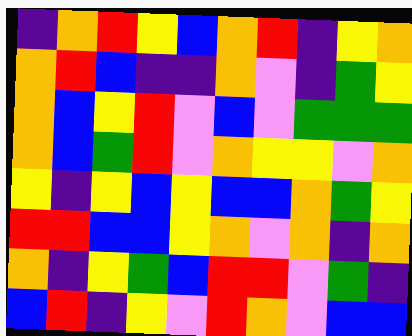[["indigo", "orange", "red", "yellow", "blue", "orange", "red", "indigo", "yellow", "orange"], ["orange", "red", "blue", "indigo", "indigo", "orange", "violet", "indigo", "green", "yellow"], ["orange", "blue", "yellow", "red", "violet", "blue", "violet", "green", "green", "green"], ["orange", "blue", "green", "red", "violet", "orange", "yellow", "yellow", "violet", "orange"], ["yellow", "indigo", "yellow", "blue", "yellow", "blue", "blue", "orange", "green", "yellow"], ["red", "red", "blue", "blue", "yellow", "orange", "violet", "orange", "indigo", "orange"], ["orange", "indigo", "yellow", "green", "blue", "red", "red", "violet", "green", "indigo"], ["blue", "red", "indigo", "yellow", "violet", "red", "orange", "violet", "blue", "blue"]]